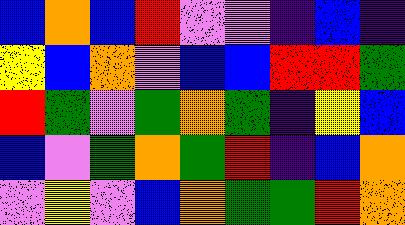[["blue", "orange", "blue", "red", "violet", "violet", "indigo", "blue", "indigo"], ["yellow", "blue", "orange", "violet", "blue", "blue", "red", "red", "green"], ["red", "green", "violet", "green", "orange", "green", "indigo", "yellow", "blue"], ["blue", "violet", "green", "orange", "green", "red", "indigo", "blue", "orange"], ["violet", "yellow", "violet", "blue", "orange", "green", "green", "red", "orange"]]